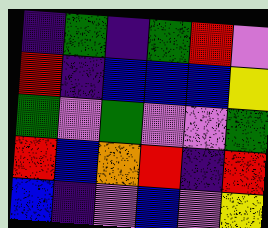[["indigo", "green", "indigo", "green", "red", "violet"], ["red", "indigo", "blue", "blue", "blue", "yellow"], ["green", "violet", "green", "violet", "violet", "green"], ["red", "blue", "orange", "red", "indigo", "red"], ["blue", "indigo", "violet", "blue", "violet", "yellow"]]